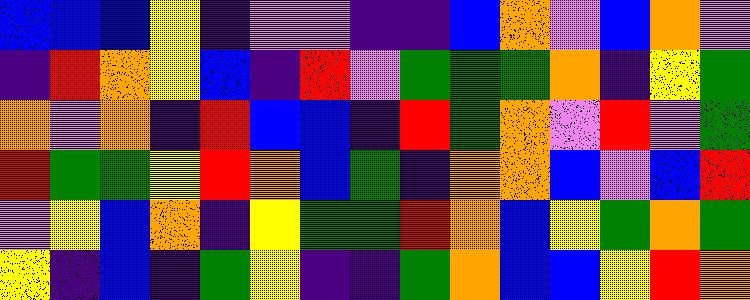[["blue", "blue", "blue", "yellow", "indigo", "violet", "violet", "indigo", "indigo", "blue", "orange", "violet", "blue", "orange", "violet"], ["indigo", "red", "orange", "yellow", "blue", "indigo", "red", "violet", "green", "green", "green", "orange", "indigo", "yellow", "green"], ["orange", "violet", "orange", "indigo", "red", "blue", "blue", "indigo", "red", "green", "orange", "violet", "red", "violet", "green"], ["red", "green", "green", "yellow", "red", "orange", "blue", "green", "indigo", "orange", "orange", "blue", "violet", "blue", "red"], ["violet", "yellow", "blue", "orange", "indigo", "yellow", "green", "green", "red", "orange", "blue", "yellow", "green", "orange", "green"], ["yellow", "indigo", "blue", "indigo", "green", "yellow", "indigo", "indigo", "green", "orange", "blue", "blue", "yellow", "red", "orange"]]